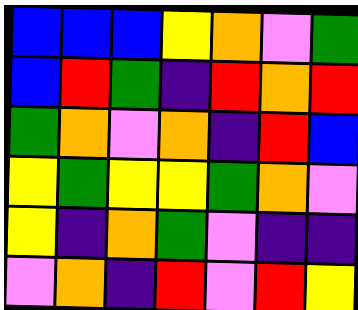[["blue", "blue", "blue", "yellow", "orange", "violet", "green"], ["blue", "red", "green", "indigo", "red", "orange", "red"], ["green", "orange", "violet", "orange", "indigo", "red", "blue"], ["yellow", "green", "yellow", "yellow", "green", "orange", "violet"], ["yellow", "indigo", "orange", "green", "violet", "indigo", "indigo"], ["violet", "orange", "indigo", "red", "violet", "red", "yellow"]]